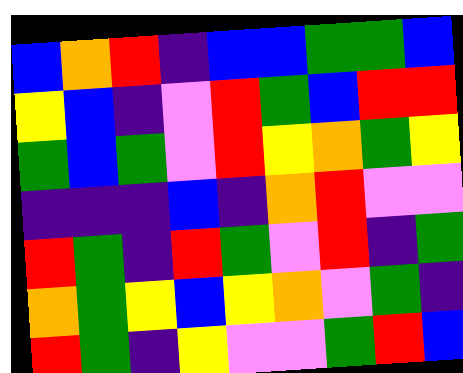[["blue", "orange", "red", "indigo", "blue", "blue", "green", "green", "blue"], ["yellow", "blue", "indigo", "violet", "red", "green", "blue", "red", "red"], ["green", "blue", "green", "violet", "red", "yellow", "orange", "green", "yellow"], ["indigo", "indigo", "indigo", "blue", "indigo", "orange", "red", "violet", "violet"], ["red", "green", "indigo", "red", "green", "violet", "red", "indigo", "green"], ["orange", "green", "yellow", "blue", "yellow", "orange", "violet", "green", "indigo"], ["red", "green", "indigo", "yellow", "violet", "violet", "green", "red", "blue"]]